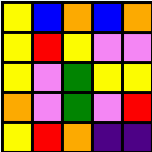[["yellow", "blue", "orange", "blue", "orange"], ["yellow", "red", "yellow", "violet", "violet"], ["yellow", "violet", "green", "yellow", "yellow"], ["orange", "violet", "green", "violet", "red"], ["yellow", "red", "orange", "indigo", "indigo"]]